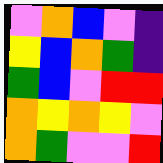[["violet", "orange", "blue", "violet", "indigo"], ["yellow", "blue", "orange", "green", "indigo"], ["green", "blue", "violet", "red", "red"], ["orange", "yellow", "orange", "yellow", "violet"], ["orange", "green", "violet", "violet", "red"]]